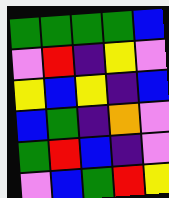[["green", "green", "green", "green", "blue"], ["violet", "red", "indigo", "yellow", "violet"], ["yellow", "blue", "yellow", "indigo", "blue"], ["blue", "green", "indigo", "orange", "violet"], ["green", "red", "blue", "indigo", "violet"], ["violet", "blue", "green", "red", "yellow"]]